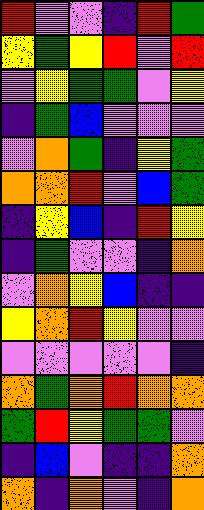[["red", "violet", "violet", "indigo", "red", "green"], ["yellow", "green", "yellow", "red", "violet", "red"], ["violet", "yellow", "green", "green", "violet", "yellow"], ["indigo", "green", "blue", "violet", "violet", "violet"], ["violet", "orange", "green", "indigo", "yellow", "green"], ["orange", "orange", "red", "violet", "blue", "green"], ["indigo", "yellow", "blue", "indigo", "red", "yellow"], ["indigo", "green", "violet", "violet", "indigo", "orange"], ["violet", "orange", "yellow", "blue", "indigo", "indigo"], ["yellow", "orange", "red", "yellow", "violet", "violet"], ["violet", "violet", "violet", "violet", "violet", "indigo"], ["orange", "green", "orange", "red", "orange", "orange"], ["green", "red", "yellow", "green", "green", "violet"], ["indigo", "blue", "violet", "indigo", "indigo", "orange"], ["orange", "indigo", "orange", "violet", "indigo", "orange"]]